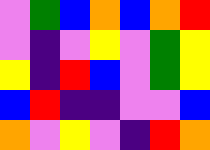[["violet", "green", "blue", "orange", "blue", "orange", "red"], ["violet", "indigo", "violet", "yellow", "violet", "green", "yellow"], ["yellow", "indigo", "red", "blue", "violet", "green", "yellow"], ["blue", "red", "indigo", "indigo", "violet", "violet", "blue"], ["orange", "violet", "yellow", "violet", "indigo", "red", "orange"]]